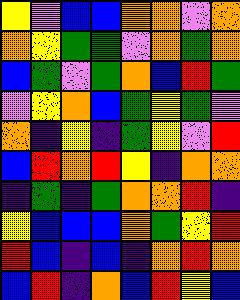[["yellow", "violet", "blue", "blue", "orange", "orange", "violet", "orange"], ["orange", "yellow", "green", "green", "violet", "orange", "green", "orange"], ["blue", "green", "violet", "green", "orange", "blue", "red", "green"], ["violet", "yellow", "orange", "blue", "green", "yellow", "green", "violet"], ["orange", "indigo", "yellow", "indigo", "green", "yellow", "violet", "red"], ["blue", "red", "orange", "red", "yellow", "indigo", "orange", "orange"], ["indigo", "green", "indigo", "green", "orange", "orange", "red", "indigo"], ["yellow", "blue", "blue", "blue", "orange", "green", "yellow", "red"], ["red", "blue", "indigo", "blue", "indigo", "orange", "red", "orange"], ["blue", "red", "indigo", "orange", "blue", "red", "yellow", "blue"]]